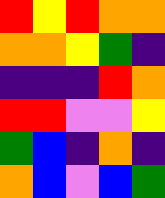[["red", "yellow", "red", "orange", "orange"], ["orange", "orange", "yellow", "green", "indigo"], ["indigo", "indigo", "indigo", "red", "orange"], ["red", "red", "violet", "violet", "yellow"], ["green", "blue", "indigo", "orange", "indigo"], ["orange", "blue", "violet", "blue", "green"]]